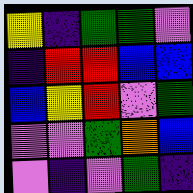[["yellow", "indigo", "green", "green", "violet"], ["indigo", "red", "red", "blue", "blue"], ["blue", "yellow", "red", "violet", "green"], ["violet", "violet", "green", "orange", "blue"], ["violet", "indigo", "violet", "green", "indigo"]]